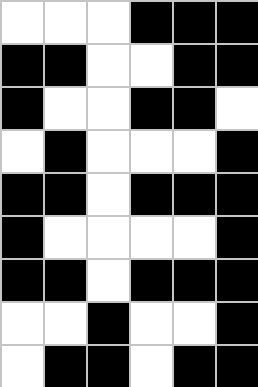[["white", "white", "white", "black", "black", "black"], ["black", "black", "white", "white", "black", "black"], ["black", "white", "white", "black", "black", "white"], ["white", "black", "white", "white", "white", "black"], ["black", "black", "white", "black", "black", "black"], ["black", "white", "white", "white", "white", "black"], ["black", "black", "white", "black", "black", "black"], ["white", "white", "black", "white", "white", "black"], ["white", "black", "black", "white", "black", "black"]]